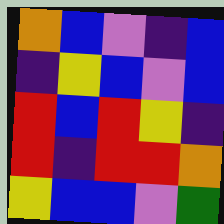[["orange", "blue", "violet", "indigo", "blue"], ["indigo", "yellow", "blue", "violet", "blue"], ["red", "blue", "red", "yellow", "indigo"], ["red", "indigo", "red", "red", "orange"], ["yellow", "blue", "blue", "violet", "green"]]